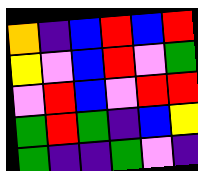[["orange", "indigo", "blue", "red", "blue", "red"], ["yellow", "violet", "blue", "red", "violet", "green"], ["violet", "red", "blue", "violet", "red", "red"], ["green", "red", "green", "indigo", "blue", "yellow"], ["green", "indigo", "indigo", "green", "violet", "indigo"]]